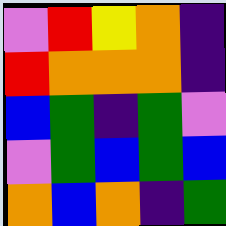[["violet", "red", "yellow", "orange", "indigo"], ["red", "orange", "orange", "orange", "indigo"], ["blue", "green", "indigo", "green", "violet"], ["violet", "green", "blue", "green", "blue"], ["orange", "blue", "orange", "indigo", "green"]]